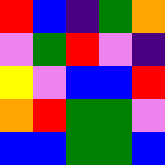[["red", "blue", "indigo", "green", "orange"], ["violet", "green", "red", "violet", "indigo"], ["yellow", "violet", "blue", "blue", "red"], ["orange", "red", "green", "green", "violet"], ["blue", "blue", "green", "green", "blue"]]